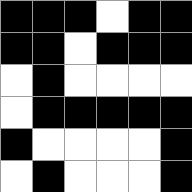[["black", "black", "black", "white", "black", "black"], ["black", "black", "white", "black", "black", "black"], ["white", "black", "white", "white", "white", "white"], ["white", "black", "black", "black", "black", "black"], ["black", "white", "white", "white", "white", "black"], ["white", "black", "white", "white", "white", "black"]]